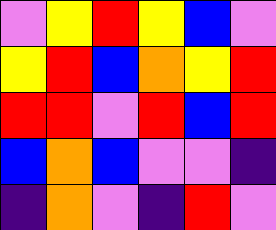[["violet", "yellow", "red", "yellow", "blue", "violet"], ["yellow", "red", "blue", "orange", "yellow", "red"], ["red", "red", "violet", "red", "blue", "red"], ["blue", "orange", "blue", "violet", "violet", "indigo"], ["indigo", "orange", "violet", "indigo", "red", "violet"]]